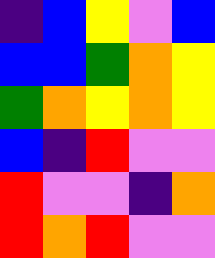[["indigo", "blue", "yellow", "violet", "blue"], ["blue", "blue", "green", "orange", "yellow"], ["green", "orange", "yellow", "orange", "yellow"], ["blue", "indigo", "red", "violet", "violet"], ["red", "violet", "violet", "indigo", "orange"], ["red", "orange", "red", "violet", "violet"]]